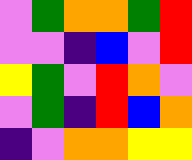[["violet", "green", "orange", "orange", "green", "red"], ["violet", "violet", "indigo", "blue", "violet", "red"], ["yellow", "green", "violet", "red", "orange", "violet"], ["violet", "green", "indigo", "red", "blue", "orange"], ["indigo", "violet", "orange", "orange", "yellow", "yellow"]]